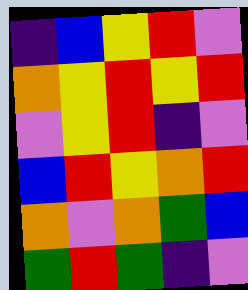[["indigo", "blue", "yellow", "red", "violet"], ["orange", "yellow", "red", "yellow", "red"], ["violet", "yellow", "red", "indigo", "violet"], ["blue", "red", "yellow", "orange", "red"], ["orange", "violet", "orange", "green", "blue"], ["green", "red", "green", "indigo", "violet"]]